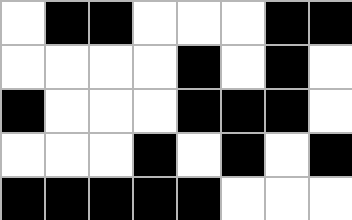[["white", "black", "black", "white", "white", "white", "black", "black"], ["white", "white", "white", "white", "black", "white", "black", "white"], ["black", "white", "white", "white", "black", "black", "black", "white"], ["white", "white", "white", "black", "white", "black", "white", "black"], ["black", "black", "black", "black", "black", "white", "white", "white"]]